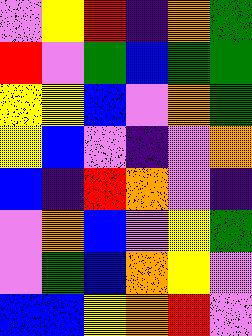[["violet", "yellow", "red", "indigo", "orange", "green"], ["red", "violet", "green", "blue", "green", "green"], ["yellow", "yellow", "blue", "violet", "orange", "green"], ["yellow", "blue", "violet", "indigo", "violet", "orange"], ["blue", "indigo", "red", "orange", "violet", "indigo"], ["violet", "orange", "blue", "violet", "yellow", "green"], ["violet", "green", "blue", "orange", "yellow", "violet"], ["blue", "blue", "yellow", "orange", "red", "violet"]]